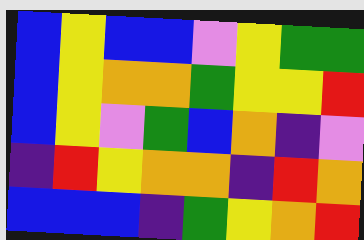[["blue", "yellow", "blue", "blue", "violet", "yellow", "green", "green"], ["blue", "yellow", "orange", "orange", "green", "yellow", "yellow", "red"], ["blue", "yellow", "violet", "green", "blue", "orange", "indigo", "violet"], ["indigo", "red", "yellow", "orange", "orange", "indigo", "red", "orange"], ["blue", "blue", "blue", "indigo", "green", "yellow", "orange", "red"]]